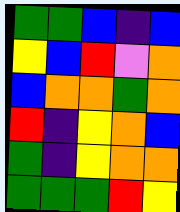[["green", "green", "blue", "indigo", "blue"], ["yellow", "blue", "red", "violet", "orange"], ["blue", "orange", "orange", "green", "orange"], ["red", "indigo", "yellow", "orange", "blue"], ["green", "indigo", "yellow", "orange", "orange"], ["green", "green", "green", "red", "yellow"]]